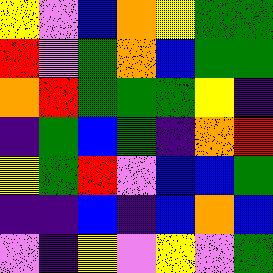[["yellow", "violet", "blue", "orange", "yellow", "green", "green"], ["red", "violet", "green", "orange", "blue", "green", "green"], ["orange", "red", "green", "green", "green", "yellow", "indigo"], ["indigo", "green", "blue", "green", "indigo", "orange", "red"], ["yellow", "green", "red", "violet", "blue", "blue", "green"], ["indigo", "indigo", "blue", "indigo", "blue", "orange", "blue"], ["violet", "indigo", "yellow", "violet", "yellow", "violet", "green"]]